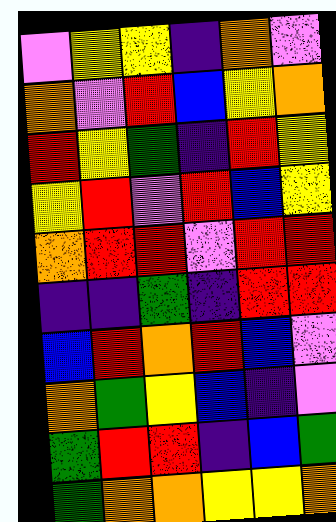[["violet", "yellow", "yellow", "indigo", "orange", "violet"], ["orange", "violet", "red", "blue", "yellow", "orange"], ["red", "yellow", "green", "indigo", "red", "yellow"], ["yellow", "red", "violet", "red", "blue", "yellow"], ["orange", "red", "red", "violet", "red", "red"], ["indigo", "indigo", "green", "indigo", "red", "red"], ["blue", "red", "orange", "red", "blue", "violet"], ["orange", "green", "yellow", "blue", "indigo", "violet"], ["green", "red", "red", "indigo", "blue", "green"], ["green", "orange", "orange", "yellow", "yellow", "orange"]]